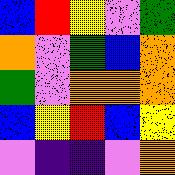[["blue", "red", "yellow", "violet", "green"], ["orange", "violet", "green", "blue", "orange"], ["green", "violet", "orange", "orange", "orange"], ["blue", "yellow", "red", "blue", "yellow"], ["violet", "indigo", "indigo", "violet", "orange"]]